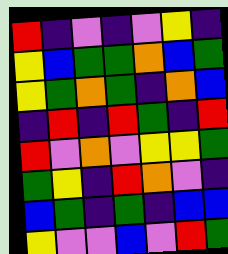[["red", "indigo", "violet", "indigo", "violet", "yellow", "indigo"], ["yellow", "blue", "green", "green", "orange", "blue", "green"], ["yellow", "green", "orange", "green", "indigo", "orange", "blue"], ["indigo", "red", "indigo", "red", "green", "indigo", "red"], ["red", "violet", "orange", "violet", "yellow", "yellow", "green"], ["green", "yellow", "indigo", "red", "orange", "violet", "indigo"], ["blue", "green", "indigo", "green", "indigo", "blue", "blue"], ["yellow", "violet", "violet", "blue", "violet", "red", "green"]]